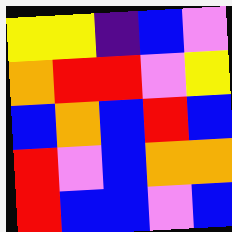[["yellow", "yellow", "indigo", "blue", "violet"], ["orange", "red", "red", "violet", "yellow"], ["blue", "orange", "blue", "red", "blue"], ["red", "violet", "blue", "orange", "orange"], ["red", "blue", "blue", "violet", "blue"]]